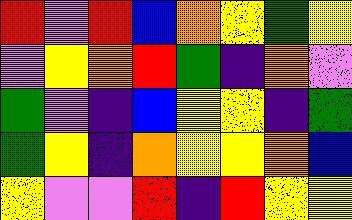[["red", "violet", "red", "blue", "orange", "yellow", "green", "yellow"], ["violet", "yellow", "orange", "red", "green", "indigo", "orange", "violet"], ["green", "violet", "indigo", "blue", "yellow", "yellow", "indigo", "green"], ["green", "yellow", "indigo", "orange", "yellow", "yellow", "orange", "blue"], ["yellow", "violet", "violet", "red", "indigo", "red", "yellow", "yellow"]]